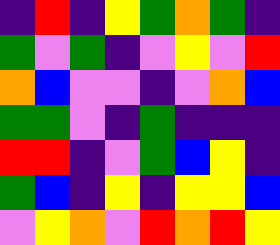[["indigo", "red", "indigo", "yellow", "green", "orange", "green", "indigo"], ["green", "violet", "green", "indigo", "violet", "yellow", "violet", "red"], ["orange", "blue", "violet", "violet", "indigo", "violet", "orange", "blue"], ["green", "green", "violet", "indigo", "green", "indigo", "indigo", "indigo"], ["red", "red", "indigo", "violet", "green", "blue", "yellow", "indigo"], ["green", "blue", "indigo", "yellow", "indigo", "yellow", "yellow", "blue"], ["violet", "yellow", "orange", "violet", "red", "orange", "red", "yellow"]]